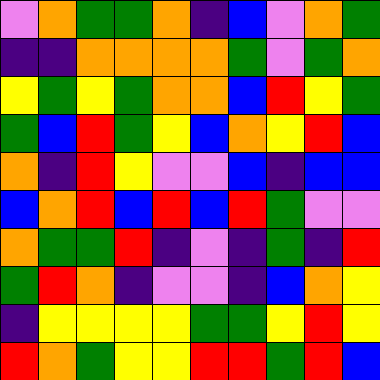[["violet", "orange", "green", "green", "orange", "indigo", "blue", "violet", "orange", "green"], ["indigo", "indigo", "orange", "orange", "orange", "orange", "green", "violet", "green", "orange"], ["yellow", "green", "yellow", "green", "orange", "orange", "blue", "red", "yellow", "green"], ["green", "blue", "red", "green", "yellow", "blue", "orange", "yellow", "red", "blue"], ["orange", "indigo", "red", "yellow", "violet", "violet", "blue", "indigo", "blue", "blue"], ["blue", "orange", "red", "blue", "red", "blue", "red", "green", "violet", "violet"], ["orange", "green", "green", "red", "indigo", "violet", "indigo", "green", "indigo", "red"], ["green", "red", "orange", "indigo", "violet", "violet", "indigo", "blue", "orange", "yellow"], ["indigo", "yellow", "yellow", "yellow", "yellow", "green", "green", "yellow", "red", "yellow"], ["red", "orange", "green", "yellow", "yellow", "red", "red", "green", "red", "blue"]]